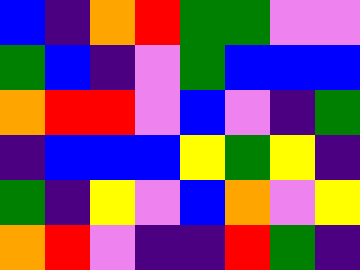[["blue", "indigo", "orange", "red", "green", "green", "violet", "violet"], ["green", "blue", "indigo", "violet", "green", "blue", "blue", "blue"], ["orange", "red", "red", "violet", "blue", "violet", "indigo", "green"], ["indigo", "blue", "blue", "blue", "yellow", "green", "yellow", "indigo"], ["green", "indigo", "yellow", "violet", "blue", "orange", "violet", "yellow"], ["orange", "red", "violet", "indigo", "indigo", "red", "green", "indigo"]]